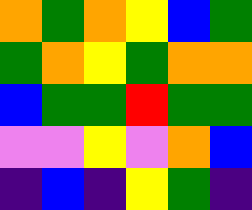[["orange", "green", "orange", "yellow", "blue", "green"], ["green", "orange", "yellow", "green", "orange", "orange"], ["blue", "green", "green", "red", "green", "green"], ["violet", "violet", "yellow", "violet", "orange", "blue"], ["indigo", "blue", "indigo", "yellow", "green", "indigo"]]